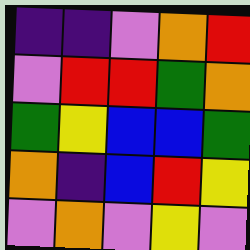[["indigo", "indigo", "violet", "orange", "red"], ["violet", "red", "red", "green", "orange"], ["green", "yellow", "blue", "blue", "green"], ["orange", "indigo", "blue", "red", "yellow"], ["violet", "orange", "violet", "yellow", "violet"]]